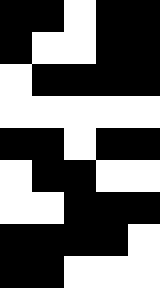[["black", "black", "white", "black", "black"], ["black", "white", "white", "black", "black"], ["white", "black", "black", "black", "black"], ["white", "white", "white", "white", "white"], ["black", "black", "white", "black", "black"], ["white", "black", "black", "white", "white"], ["white", "white", "black", "black", "black"], ["black", "black", "black", "black", "white"], ["black", "black", "white", "white", "white"]]